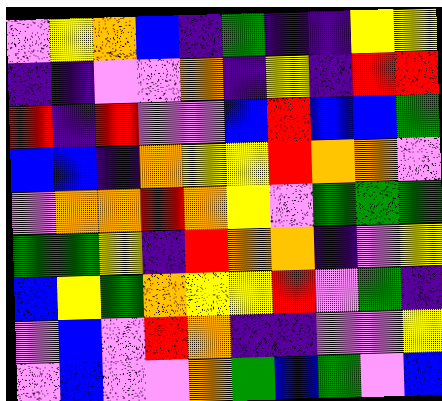[["violet", "yellow", "orange", "blue", "indigo", "green", "indigo", "indigo", "yellow", "yellow"], ["indigo", "indigo", "violet", "violet", "orange", "indigo", "yellow", "indigo", "red", "red"], ["red", "indigo", "red", "violet", "violet", "blue", "red", "blue", "blue", "green"], ["blue", "blue", "indigo", "orange", "yellow", "yellow", "red", "orange", "orange", "violet"], ["violet", "orange", "orange", "red", "orange", "yellow", "violet", "green", "green", "green"], ["green", "green", "yellow", "indigo", "red", "orange", "orange", "indigo", "violet", "yellow"], ["blue", "yellow", "green", "orange", "yellow", "yellow", "red", "violet", "green", "indigo"], ["violet", "blue", "violet", "red", "orange", "indigo", "indigo", "violet", "violet", "yellow"], ["violet", "blue", "violet", "violet", "orange", "green", "blue", "green", "violet", "blue"]]